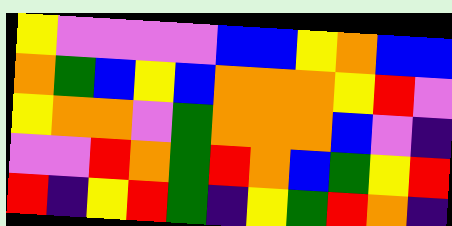[["yellow", "violet", "violet", "violet", "violet", "blue", "blue", "yellow", "orange", "blue", "blue"], ["orange", "green", "blue", "yellow", "blue", "orange", "orange", "orange", "yellow", "red", "violet"], ["yellow", "orange", "orange", "violet", "green", "orange", "orange", "orange", "blue", "violet", "indigo"], ["violet", "violet", "red", "orange", "green", "red", "orange", "blue", "green", "yellow", "red"], ["red", "indigo", "yellow", "red", "green", "indigo", "yellow", "green", "red", "orange", "indigo"]]